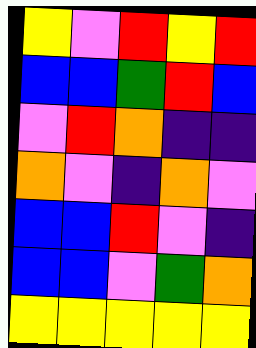[["yellow", "violet", "red", "yellow", "red"], ["blue", "blue", "green", "red", "blue"], ["violet", "red", "orange", "indigo", "indigo"], ["orange", "violet", "indigo", "orange", "violet"], ["blue", "blue", "red", "violet", "indigo"], ["blue", "blue", "violet", "green", "orange"], ["yellow", "yellow", "yellow", "yellow", "yellow"]]